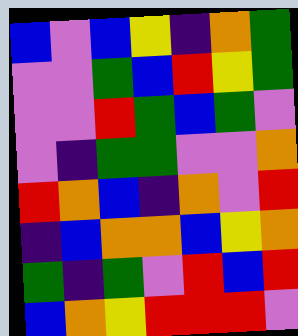[["blue", "violet", "blue", "yellow", "indigo", "orange", "green"], ["violet", "violet", "green", "blue", "red", "yellow", "green"], ["violet", "violet", "red", "green", "blue", "green", "violet"], ["violet", "indigo", "green", "green", "violet", "violet", "orange"], ["red", "orange", "blue", "indigo", "orange", "violet", "red"], ["indigo", "blue", "orange", "orange", "blue", "yellow", "orange"], ["green", "indigo", "green", "violet", "red", "blue", "red"], ["blue", "orange", "yellow", "red", "red", "red", "violet"]]